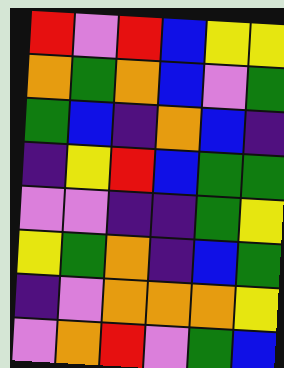[["red", "violet", "red", "blue", "yellow", "yellow"], ["orange", "green", "orange", "blue", "violet", "green"], ["green", "blue", "indigo", "orange", "blue", "indigo"], ["indigo", "yellow", "red", "blue", "green", "green"], ["violet", "violet", "indigo", "indigo", "green", "yellow"], ["yellow", "green", "orange", "indigo", "blue", "green"], ["indigo", "violet", "orange", "orange", "orange", "yellow"], ["violet", "orange", "red", "violet", "green", "blue"]]